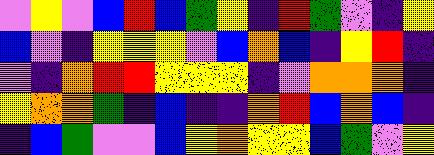[["violet", "yellow", "violet", "blue", "red", "blue", "green", "yellow", "indigo", "red", "green", "violet", "indigo", "yellow"], ["blue", "violet", "indigo", "yellow", "yellow", "yellow", "violet", "blue", "orange", "blue", "indigo", "yellow", "red", "indigo"], ["violet", "indigo", "orange", "red", "red", "yellow", "yellow", "yellow", "indigo", "violet", "orange", "orange", "orange", "indigo"], ["yellow", "orange", "orange", "green", "indigo", "blue", "indigo", "indigo", "orange", "red", "blue", "orange", "blue", "indigo"], ["indigo", "blue", "green", "violet", "violet", "blue", "yellow", "orange", "yellow", "yellow", "blue", "green", "violet", "yellow"]]